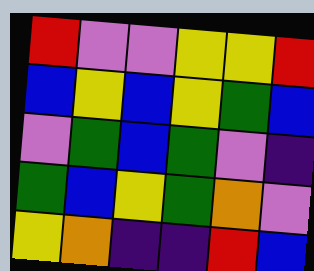[["red", "violet", "violet", "yellow", "yellow", "red"], ["blue", "yellow", "blue", "yellow", "green", "blue"], ["violet", "green", "blue", "green", "violet", "indigo"], ["green", "blue", "yellow", "green", "orange", "violet"], ["yellow", "orange", "indigo", "indigo", "red", "blue"]]